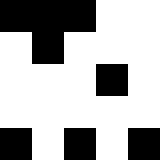[["black", "black", "black", "white", "white"], ["white", "black", "white", "white", "white"], ["white", "white", "white", "black", "white"], ["white", "white", "white", "white", "white"], ["black", "white", "black", "white", "black"]]